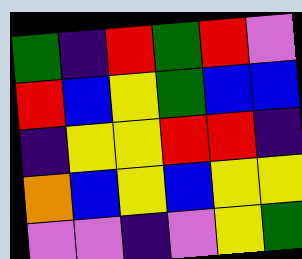[["green", "indigo", "red", "green", "red", "violet"], ["red", "blue", "yellow", "green", "blue", "blue"], ["indigo", "yellow", "yellow", "red", "red", "indigo"], ["orange", "blue", "yellow", "blue", "yellow", "yellow"], ["violet", "violet", "indigo", "violet", "yellow", "green"]]